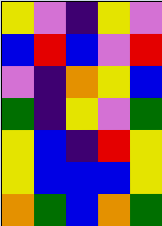[["yellow", "violet", "indigo", "yellow", "violet"], ["blue", "red", "blue", "violet", "red"], ["violet", "indigo", "orange", "yellow", "blue"], ["green", "indigo", "yellow", "violet", "green"], ["yellow", "blue", "indigo", "red", "yellow"], ["yellow", "blue", "blue", "blue", "yellow"], ["orange", "green", "blue", "orange", "green"]]